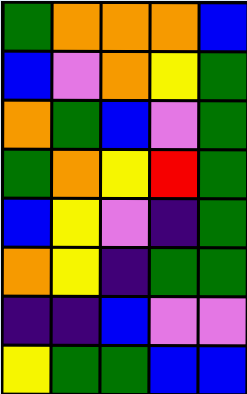[["green", "orange", "orange", "orange", "blue"], ["blue", "violet", "orange", "yellow", "green"], ["orange", "green", "blue", "violet", "green"], ["green", "orange", "yellow", "red", "green"], ["blue", "yellow", "violet", "indigo", "green"], ["orange", "yellow", "indigo", "green", "green"], ["indigo", "indigo", "blue", "violet", "violet"], ["yellow", "green", "green", "blue", "blue"]]